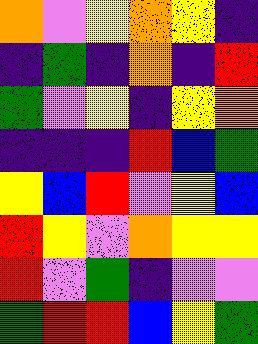[["orange", "violet", "yellow", "orange", "yellow", "indigo"], ["indigo", "green", "indigo", "orange", "indigo", "red"], ["green", "violet", "yellow", "indigo", "yellow", "orange"], ["indigo", "indigo", "indigo", "red", "blue", "green"], ["yellow", "blue", "red", "violet", "yellow", "blue"], ["red", "yellow", "violet", "orange", "yellow", "yellow"], ["red", "violet", "green", "indigo", "violet", "violet"], ["green", "red", "red", "blue", "yellow", "green"]]